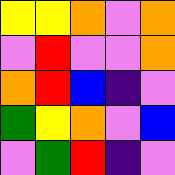[["yellow", "yellow", "orange", "violet", "orange"], ["violet", "red", "violet", "violet", "orange"], ["orange", "red", "blue", "indigo", "violet"], ["green", "yellow", "orange", "violet", "blue"], ["violet", "green", "red", "indigo", "violet"]]